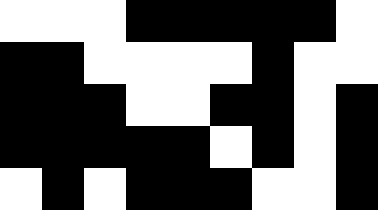[["white", "white", "white", "black", "black", "black", "black", "black", "white"], ["black", "black", "white", "white", "white", "white", "black", "white", "white"], ["black", "black", "black", "white", "white", "black", "black", "white", "black"], ["black", "black", "black", "black", "black", "white", "black", "white", "black"], ["white", "black", "white", "black", "black", "black", "white", "white", "black"]]